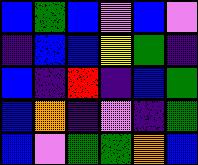[["blue", "green", "blue", "violet", "blue", "violet"], ["indigo", "blue", "blue", "yellow", "green", "indigo"], ["blue", "indigo", "red", "indigo", "blue", "green"], ["blue", "orange", "indigo", "violet", "indigo", "green"], ["blue", "violet", "green", "green", "orange", "blue"]]